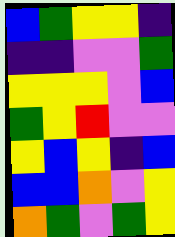[["blue", "green", "yellow", "yellow", "indigo"], ["indigo", "indigo", "violet", "violet", "green"], ["yellow", "yellow", "yellow", "violet", "blue"], ["green", "yellow", "red", "violet", "violet"], ["yellow", "blue", "yellow", "indigo", "blue"], ["blue", "blue", "orange", "violet", "yellow"], ["orange", "green", "violet", "green", "yellow"]]